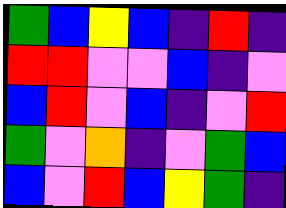[["green", "blue", "yellow", "blue", "indigo", "red", "indigo"], ["red", "red", "violet", "violet", "blue", "indigo", "violet"], ["blue", "red", "violet", "blue", "indigo", "violet", "red"], ["green", "violet", "orange", "indigo", "violet", "green", "blue"], ["blue", "violet", "red", "blue", "yellow", "green", "indigo"]]